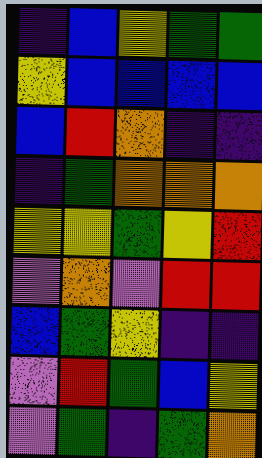[["indigo", "blue", "yellow", "green", "green"], ["yellow", "blue", "blue", "blue", "blue"], ["blue", "red", "orange", "indigo", "indigo"], ["indigo", "green", "orange", "orange", "orange"], ["yellow", "yellow", "green", "yellow", "red"], ["violet", "orange", "violet", "red", "red"], ["blue", "green", "yellow", "indigo", "indigo"], ["violet", "red", "green", "blue", "yellow"], ["violet", "green", "indigo", "green", "orange"]]